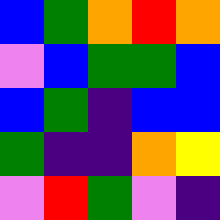[["blue", "green", "orange", "red", "orange"], ["violet", "blue", "green", "green", "blue"], ["blue", "green", "indigo", "blue", "blue"], ["green", "indigo", "indigo", "orange", "yellow"], ["violet", "red", "green", "violet", "indigo"]]